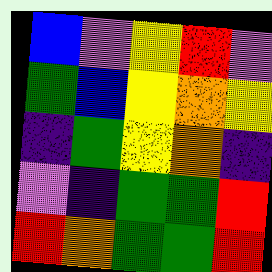[["blue", "violet", "yellow", "red", "violet"], ["green", "blue", "yellow", "orange", "yellow"], ["indigo", "green", "yellow", "orange", "indigo"], ["violet", "indigo", "green", "green", "red"], ["red", "orange", "green", "green", "red"]]